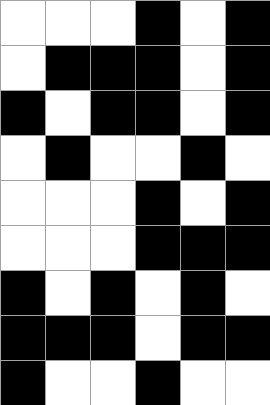[["white", "white", "white", "black", "white", "black"], ["white", "black", "black", "black", "white", "black"], ["black", "white", "black", "black", "white", "black"], ["white", "black", "white", "white", "black", "white"], ["white", "white", "white", "black", "white", "black"], ["white", "white", "white", "black", "black", "black"], ["black", "white", "black", "white", "black", "white"], ["black", "black", "black", "white", "black", "black"], ["black", "white", "white", "black", "white", "white"]]